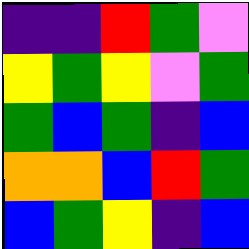[["indigo", "indigo", "red", "green", "violet"], ["yellow", "green", "yellow", "violet", "green"], ["green", "blue", "green", "indigo", "blue"], ["orange", "orange", "blue", "red", "green"], ["blue", "green", "yellow", "indigo", "blue"]]